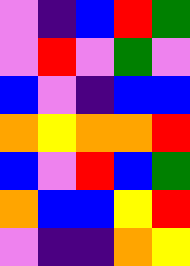[["violet", "indigo", "blue", "red", "green"], ["violet", "red", "violet", "green", "violet"], ["blue", "violet", "indigo", "blue", "blue"], ["orange", "yellow", "orange", "orange", "red"], ["blue", "violet", "red", "blue", "green"], ["orange", "blue", "blue", "yellow", "red"], ["violet", "indigo", "indigo", "orange", "yellow"]]